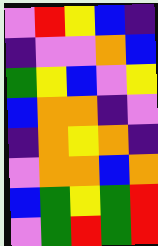[["violet", "red", "yellow", "blue", "indigo"], ["indigo", "violet", "violet", "orange", "blue"], ["green", "yellow", "blue", "violet", "yellow"], ["blue", "orange", "orange", "indigo", "violet"], ["indigo", "orange", "yellow", "orange", "indigo"], ["violet", "orange", "orange", "blue", "orange"], ["blue", "green", "yellow", "green", "red"], ["violet", "green", "red", "green", "red"]]